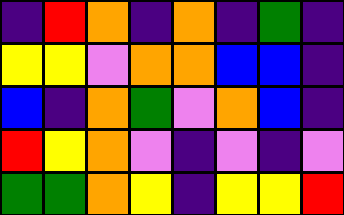[["indigo", "red", "orange", "indigo", "orange", "indigo", "green", "indigo"], ["yellow", "yellow", "violet", "orange", "orange", "blue", "blue", "indigo"], ["blue", "indigo", "orange", "green", "violet", "orange", "blue", "indigo"], ["red", "yellow", "orange", "violet", "indigo", "violet", "indigo", "violet"], ["green", "green", "orange", "yellow", "indigo", "yellow", "yellow", "red"]]